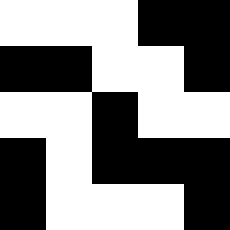[["white", "white", "white", "black", "black"], ["black", "black", "white", "white", "black"], ["white", "white", "black", "white", "white"], ["black", "white", "black", "black", "black"], ["black", "white", "white", "white", "black"]]